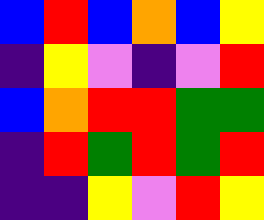[["blue", "red", "blue", "orange", "blue", "yellow"], ["indigo", "yellow", "violet", "indigo", "violet", "red"], ["blue", "orange", "red", "red", "green", "green"], ["indigo", "red", "green", "red", "green", "red"], ["indigo", "indigo", "yellow", "violet", "red", "yellow"]]